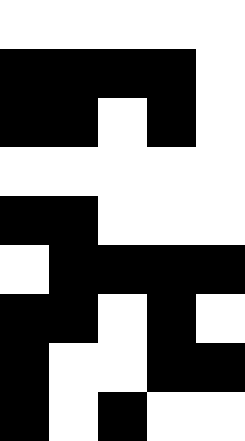[["white", "white", "white", "white", "white"], ["black", "black", "black", "black", "white"], ["black", "black", "white", "black", "white"], ["white", "white", "white", "white", "white"], ["black", "black", "white", "white", "white"], ["white", "black", "black", "black", "black"], ["black", "black", "white", "black", "white"], ["black", "white", "white", "black", "black"], ["black", "white", "black", "white", "white"]]